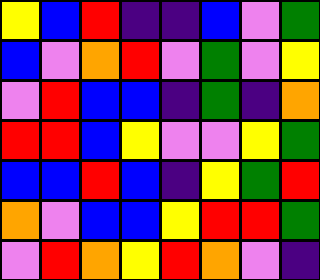[["yellow", "blue", "red", "indigo", "indigo", "blue", "violet", "green"], ["blue", "violet", "orange", "red", "violet", "green", "violet", "yellow"], ["violet", "red", "blue", "blue", "indigo", "green", "indigo", "orange"], ["red", "red", "blue", "yellow", "violet", "violet", "yellow", "green"], ["blue", "blue", "red", "blue", "indigo", "yellow", "green", "red"], ["orange", "violet", "blue", "blue", "yellow", "red", "red", "green"], ["violet", "red", "orange", "yellow", "red", "orange", "violet", "indigo"]]